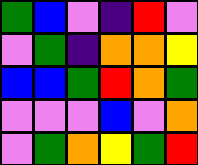[["green", "blue", "violet", "indigo", "red", "violet"], ["violet", "green", "indigo", "orange", "orange", "yellow"], ["blue", "blue", "green", "red", "orange", "green"], ["violet", "violet", "violet", "blue", "violet", "orange"], ["violet", "green", "orange", "yellow", "green", "red"]]